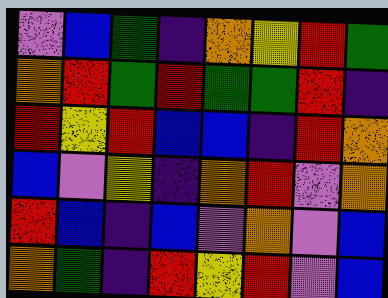[["violet", "blue", "green", "indigo", "orange", "yellow", "red", "green"], ["orange", "red", "green", "red", "green", "green", "red", "indigo"], ["red", "yellow", "red", "blue", "blue", "indigo", "red", "orange"], ["blue", "violet", "yellow", "indigo", "orange", "red", "violet", "orange"], ["red", "blue", "indigo", "blue", "violet", "orange", "violet", "blue"], ["orange", "green", "indigo", "red", "yellow", "red", "violet", "blue"]]